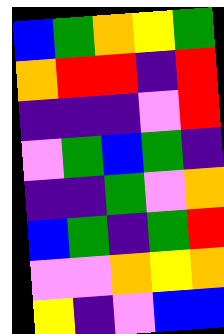[["blue", "green", "orange", "yellow", "green"], ["orange", "red", "red", "indigo", "red"], ["indigo", "indigo", "indigo", "violet", "red"], ["violet", "green", "blue", "green", "indigo"], ["indigo", "indigo", "green", "violet", "orange"], ["blue", "green", "indigo", "green", "red"], ["violet", "violet", "orange", "yellow", "orange"], ["yellow", "indigo", "violet", "blue", "blue"]]